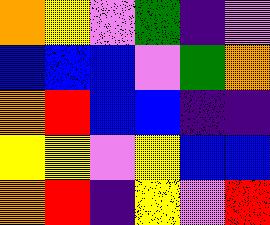[["orange", "yellow", "violet", "green", "indigo", "violet"], ["blue", "blue", "blue", "violet", "green", "orange"], ["orange", "red", "blue", "blue", "indigo", "indigo"], ["yellow", "yellow", "violet", "yellow", "blue", "blue"], ["orange", "red", "indigo", "yellow", "violet", "red"]]